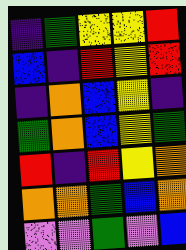[["indigo", "green", "yellow", "yellow", "red"], ["blue", "indigo", "red", "yellow", "red"], ["indigo", "orange", "blue", "yellow", "indigo"], ["green", "orange", "blue", "yellow", "green"], ["red", "indigo", "red", "yellow", "orange"], ["orange", "orange", "green", "blue", "orange"], ["violet", "violet", "green", "violet", "blue"]]